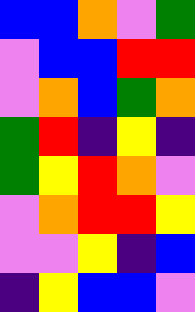[["blue", "blue", "orange", "violet", "green"], ["violet", "blue", "blue", "red", "red"], ["violet", "orange", "blue", "green", "orange"], ["green", "red", "indigo", "yellow", "indigo"], ["green", "yellow", "red", "orange", "violet"], ["violet", "orange", "red", "red", "yellow"], ["violet", "violet", "yellow", "indigo", "blue"], ["indigo", "yellow", "blue", "blue", "violet"]]